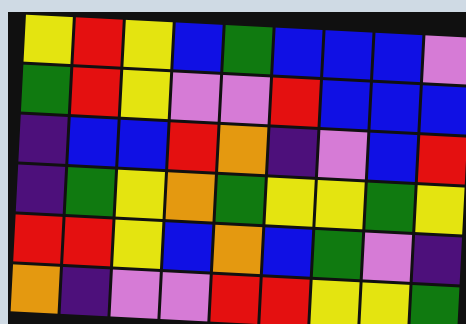[["yellow", "red", "yellow", "blue", "green", "blue", "blue", "blue", "violet"], ["green", "red", "yellow", "violet", "violet", "red", "blue", "blue", "blue"], ["indigo", "blue", "blue", "red", "orange", "indigo", "violet", "blue", "red"], ["indigo", "green", "yellow", "orange", "green", "yellow", "yellow", "green", "yellow"], ["red", "red", "yellow", "blue", "orange", "blue", "green", "violet", "indigo"], ["orange", "indigo", "violet", "violet", "red", "red", "yellow", "yellow", "green"]]